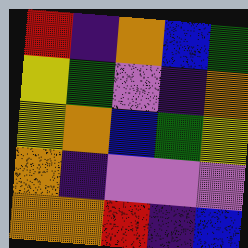[["red", "indigo", "orange", "blue", "green"], ["yellow", "green", "violet", "indigo", "orange"], ["yellow", "orange", "blue", "green", "yellow"], ["orange", "indigo", "violet", "violet", "violet"], ["orange", "orange", "red", "indigo", "blue"]]